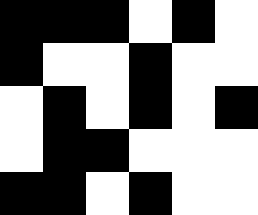[["black", "black", "black", "white", "black", "white"], ["black", "white", "white", "black", "white", "white"], ["white", "black", "white", "black", "white", "black"], ["white", "black", "black", "white", "white", "white"], ["black", "black", "white", "black", "white", "white"]]